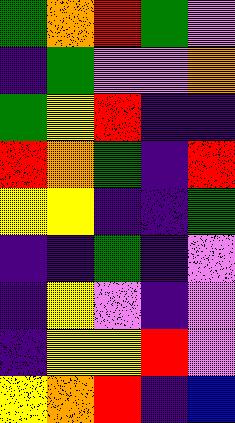[["green", "orange", "red", "green", "violet"], ["indigo", "green", "violet", "violet", "orange"], ["green", "yellow", "red", "indigo", "indigo"], ["red", "orange", "green", "indigo", "red"], ["yellow", "yellow", "indigo", "indigo", "green"], ["indigo", "indigo", "green", "indigo", "violet"], ["indigo", "yellow", "violet", "indigo", "violet"], ["indigo", "yellow", "yellow", "red", "violet"], ["yellow", "orange", "red", "indigo", "blue"]]